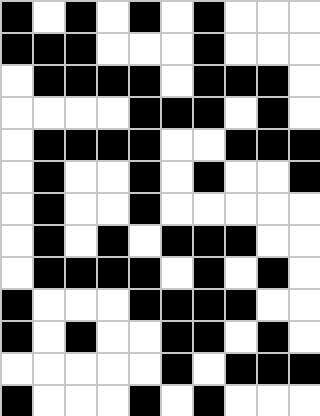[["black", "white", "black", "white", "black", "white", "black", "white", "white", "white"], ["black", "black", "black", "white", "white", "white", "black", "white", "white", "white"], ["white", "black", "black", "black", "black", "white", "black", "black", "black", "white"], ["white", "white", "white", "white", "black", "black", "black", "white", "black", "white"], ["white", "black", "black", "black", "black", "white", "white", "black", "black", "black"], ["white", "black", "white", "white", "black", "white", "black", "white", "white", "black"], ["white", "black", "white", "white", "black", "white", "white", "white", "white", "white"], ["white", "black", "white", "black", "white", "black", "black", "black", "white", "white"], ["white", "black", "black", "black", "black", "white", "black", "white", "black", "white"], ["black", "white", "white", "white", "black", "black", "black", "black", "white", "white"], ["black", "white", "black", "white", "white", "black", "black", "white", "black", "white"], ["white", "white", "white", "white", "white", "black", "white", "black", "black", "black"], ["black", "white", "white", "white", "black", "white", "black", "white", "white", "white"]]